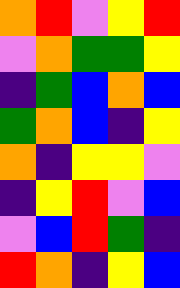[["orange", "red", "violet", "yellow", "red"], ["violet", "orange", "green", "green", "yellow"], ["indigo", "green", "blue", "orange", "blue"], ["green", "orange", "blue", "indigo", "yellow"], ["orange", "indigo", "yellow", "yellow", "violet"], ["indigo", "yellow", "red", "violet", "blue"], ["violet", "blue", "red", "green", "indigo"], ["red", "orange", "indigo", "yellow", "blue"]]